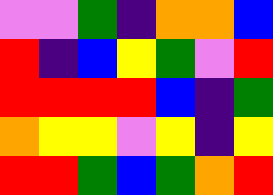[["violet", "violet", "green", "indigo", "orange", "orange", "blue"], ["red", "indigo", "blue", "yellow", "green", "violet", "red"], ["red", "red", "red", "red", "blue", "indigo", "green"], ["orange", "yellow", "yellow", "violet", "yellow", "indigo", "yellow"], ["red", "red", "green", "blue", "green", "orange", "red"]]